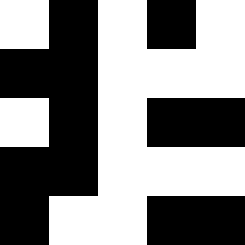[["white", "black", "white", "black", "white"], ["black", "black", "white", "white", "white"], ["white", "black", "white", "black", "black"], ["black", "black", "white", "white", "white"], ["black", "white", "white", "black", "black"]]